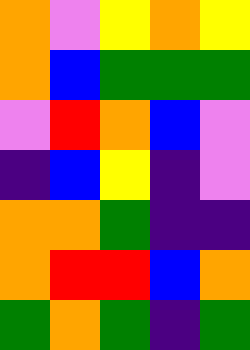[["orange", "violet", "yellow", "orange", "yellow"], ["orange", "blue", "green", "green", "green"], ["violet", "red", "orange", "blue", "violet"], ["indigo", "blue", "yellow", "indigo", "violet"], ["orange", "orange", "green", "indigo", "indigo"], ["orange", "red", "red", "blue", "orange"], ["green", "orange", "green", "indigo", "green"]]